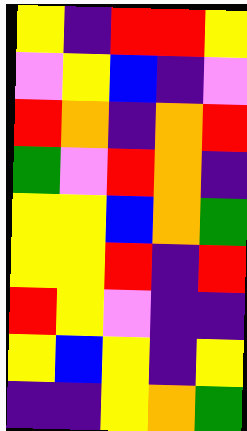[["yellow", "indigo", "red", "red", "yellow"], ["violet", "yellow", "blue", "indigo", "violet"], ["red", "orange", "indigo", "orange", "red"], ["green", "violet", "red", "orange", "indigo"], ["yellow", "yellow", "blue", "orange", "green"], ["yellow", "yellow", "red", "indigo", "red"], ["red", "yellow", "violet", "indigo", "indigo"], ["yellow", "blue", "yellow", "indigo", "yellow"], ["indigo", "indigo", "yellow", "orange", "green"]]